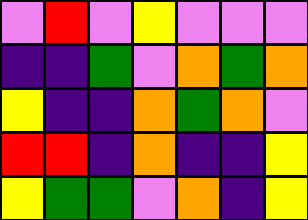[["violet", "red", "violet", "yellow", "violet", "violet", "violet"], ["indigo", "indigo", "green", "violet", "orange", "green", "orange"], ["yellow", "indigo", "indigo", "orange", "green", "orange", "violet"], ["red", "red", "indigo", "orange", "indigo", "indigo", "yellow"], ["yellow", "green", "green", "violet", "orange", "indigo", "yellow"]]